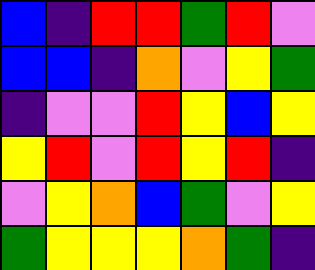[["blue", "indigo", "red", "red", "green", "red", "violet"], ["blue", "blue", "indigo", "orange", "violet", "yellow", "green"], ["indigo", "violet", "violet", "red", "yellow", "blue", "yellow"], ["yellow", "red", "violet", "red", "yellow", "red", "indigo"], ["violet", "yellow", "orange", "blue", "green", "violet", "yellow"], ["green", "yellow", "yellow", "yellow", "orange", "green", "indigo"]]